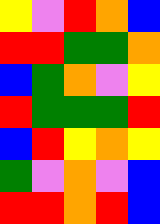[["yellow", "violet", "red", "orange", "blue"], ["red", "red", "green", "green", "orange"], ["blue", "green", "orange", "violet", "yellow"], ["red", "green", "green", "green", "red"], ["blue", "red", "yellow", "orange", "yellow"], ["green", "violet", "orange", "violet", "blue"], ["red", "red", "orange", "red", "blue"]]